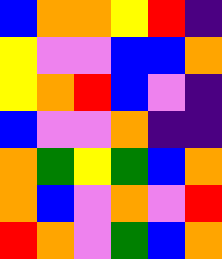[["blue", "orange", "orange", "yellow", "red", "indigo"], ["yellow", "violet", "violet", "blue", "blue", "orange"], ["yellow", "orange", "red", "blue", "violet", "indigo"], ["blue", "violet", "violet", "orange", "indigo", "indigo"], ["orange", "green", "yellow", "green", "blue", "orange"], ["orange", "blue", "violet", "orange", "violet", "red"], ["red", "orange", "violet", "green", "blue", "orange"]]